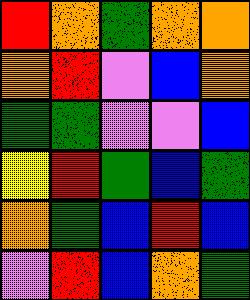[["red", "orange", "green", "orange", "orange"], ["orange", "red", "violet", "blue", "orange"], ["green", "green", "violet", "violet", "blue"], ["yellow", "red", "green", "blue", "green"], ["orange", "green", "blue", "red", "blue"], ["violet", "red", "blue", "orange", "green"]]